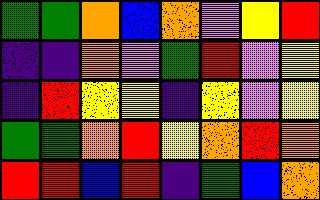[["green", "green", "orange", "blue", "orange", "violet", "yellow", "red"], ["indigo", "indigo", "orange", "violet", "green", "red", "violet", "yellow"], ["indigo", "red", "yellow", "yellow", "indigo", "yellow", "violet", "yellow"], ["green", "green", "orange", "red", "yellow", "orange", "red", "orange"], ["red", "red", "blue", "red", "indigo", "green", "blue", "orange"]]